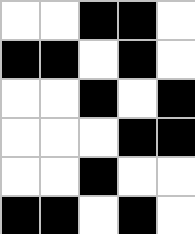[["white", "white", "black", "black", "white"], ["black", "black", "white", "black", "white"], ["white", "white", "black", "white", "black"], ["white", "white", "white", "black", "black"], ["white", "white", "black", "white", "white"], ["black", "black", "white", "black", "white"]]